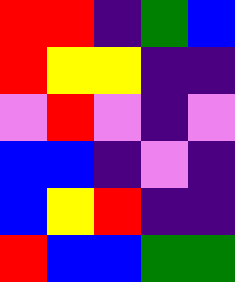[["red", "red", "indigo", "green", "blue"], ["red", "yellow", "yellow", "indigo", "indigo"], ["violet", "red", "violet", "indigo", "violet"], ["blue", "blue", "indigo", "violet", "indigo"], ["blue", "yellow", "red", "indigo", "indigo"], ["red", "blue", "blue", "green", "green"]]